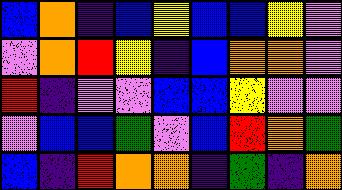[["blue", "orange", "indigo", "blue", "yellow", "blue", "blue", "yellow", "violet"], ["violet", "orange", "red", "yellow", "indigo", "blue", "orange", "orange", "violet"], ["red", "indigo", "violet", "violet", "blue", "blue", "yellow", "violet", "violet"], ["violet", "blue", "blue", "green", "violet", "blue", "red", "orange", "green"], ["blue", "indigo", "red", "orange", "orange", "indigo", "green", "indigo", "orange"]]